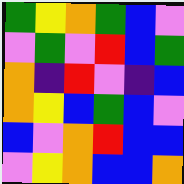[["green", "yellow", "orange", "green", "blue", "violet"], ["violet", "green", "violet", "red", "blue", "green"], ["orange", "indigo", "red", "violet", "indigo", "blue"], ["orange", "yellow", "blue", "green", "blue", "violet"], ["blue", "violet", "orange", "red", "blue", "blue"], ["violet", "yellow", "orange", "blue", "blue", "orange"]]